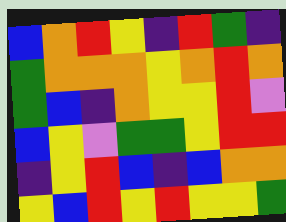[["blue", "orange", "red", "yellow", "indigo", "red", "green", "indigo"], ["green", "orange", "orange", "orange", "yellow", "orange", "red", "orange"], ["green", "blue", "indigo", "orange", "yellow", "yellow", "red", "violet"], ["blue", "yellow", "violet", "green", "green", "yellow", "red", "red"], ["indigo", "yellow", "red", "blue", "indigo", "blue", "orange", "orange"], ["yellow", "blue", "red", "yellow", "red", "yellow", "yellow", "green"]]